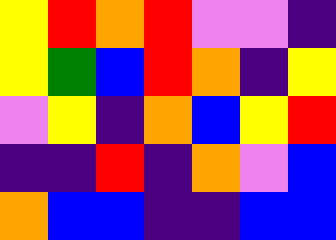[["yellow", "red", "orange", "red", "violet", "violet", "indigo"], ["yellow", "green", "blue", "red", "orange", "indigo", "yellow"], ["violet", "yellow", "indigo", "orange", "blue", "yellow", "red"], ["indigo", "indigo", "red", "indigo", "orange", "violet", "blue"], ["orange", "blue", "blue", "indigo", "indigo", "blue", "blue"]]